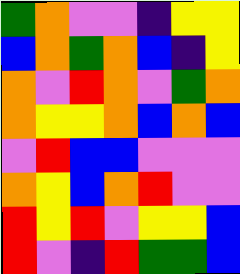[["green", "orange", "violet", "violet", "indigo", "yellow", "yellow"], ["blue", "orange", "green", "orange", "blue", "indigo", "yellow"], ["orange", "violet", "red", "orange", "violet", "green", "orange"], ["orange", "yellow", "yellow", "orange", "blue", "orange", "blue"], ["violet", "red", "blue", "blue", "violet", "violet", "violet"], ["orange", "yellow", "blue", "orange", "red", "violet", "violet"], ["red", "yellow", "red", "violet", "yellow", "yellow", "blue"], ["red", "violet", "indigo", "red", "green", "green", "blue"]]